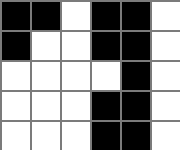[["black", "black", "white", "black", "black", "white"], ["black", "white", "white", "black", "black", "white"], ["white", "white", "white", "white", "black", "white"], ["white", "white", "white", "black", "black", "white"], ["white", "white", "white", "black", "black", "white"]]